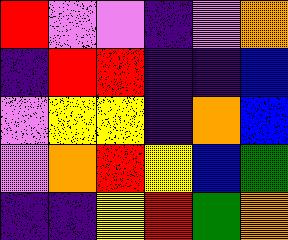[["red", "violet", "violet", "indigo", "violet", "orange"], ["indigo", "red", "red", "indigo", "indigo", "blue"], ["violet", "yellow", "yellow", "indigo", "orange", "blue"], ["violet", "orange", "red", "yellow", "blue", "green"], ["indigo", "indigo", "yellow", "red", "green", "orange"]]